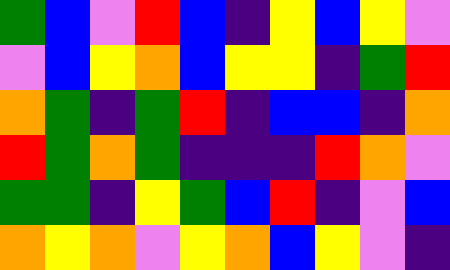[["green", "blue", "violet", "red", "blue", "indigo", "yellow", "blue", "yellow", "violet"], ["violet", "blue", "yellow", "orange", "blue", "yellow", "yellow", "indigo", "green", "red"], ["orange", "green", "indigo", "green", "red", "indigo", "blue", "blue", "indigo", "orange"], ["red", "green", "orange", "green", "indigo", "indigo", "indigo", "red", "orange", "violet"], ["green", "green", "indigo", "yellow", "green", "blue", "red", "indigo", "violet", "blue"], ["orange", "yellow", "orange", "violet", "yellow", "orange", "blue", "yellow", "violet", "indigo"]]